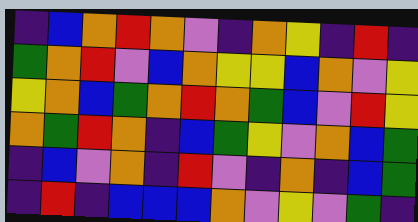[["indigo", "blue", "orange", "red", "orange", "violet", "indigo", "orange", "yellow", "indigo", "red", "indigo"], ["green", "orange", "red", "violet", "blue", "orange", "yellow", "yellow", "blue", "orange", "violet", "yellow"], ["yellow", "orange", "blue", "green", "orange", "red", "orange", "green", "blue", "violet", "red", "yellow"], ["orange", "green", "red", "orange", "indigo", "blue", "green", "yellow", "violet", "orange", "blue", "green"], ["indigo", "blue", "violet", "orange", "indigo", "red", "violet", "indigo", "orange", "indigo", "blue", "green"], ["indigo", "red", "indigo", "blue", "blue", "blue", "orange", "violet", "yellow", "violet", "green", "indigo"]]